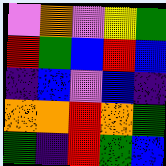[["violet", "orange", "violet", "yellow", "green"], ["red", "green", "blue", "red", "blue"], ["indigo", "blue", "violet", "blue", "indigo"], ["orange", "orange", "red", "orange", "green"], ["green", "indigo", "red", "green", "blue"]]